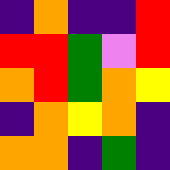[["indigo", "orange", "indigo", "indigo", "red"], ["red", "red", "green", "violet", "red"], ["orange", "red", "green", "orange", "yellow"], ["indigo", "orange", "yellow", "orange", "indigo"], ["orange", "orange", "indigo", "green", "indigo"]]